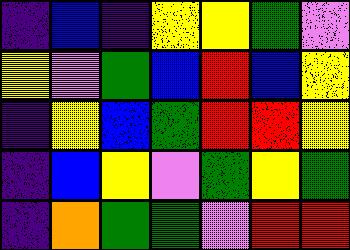[["indigo", "blue", "indigo", "yellow", "yellow", "green", "violet"], ["yellow", "violet", "green", "blue", "red", "blue", "yellow"], ["indigo", "yellow", "blue", "green", "red", "red", "yellow"], ["indigo", "blue", "yellow", "violet", "green", "yellow", "green"], ["indigo", "orange", "green", "green", "violet", "red", "red"]]